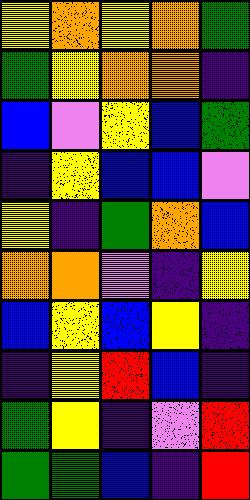[["yellow", "orange", "yellow", "orange", "green"], ["green", "yellow", "orange", "orange", "indigo"], ["blue", "violet", "yellow", "blue", "green"], ["indigo", "yellow", "blue", "blue", "violet"], ["yellow", "indigo", "green", "orange", "blue"], ["orange", "orange", "violet", "indigo", "yellow"], ["blue", "yellow", "blue", "yellow", "indigo"], ["indigo", "yellow", "red", "blue", "indigo"], ["green", "yellow", "indigo", "violet", "red"], ["green", "green", "blue", "indigo", "red"]]